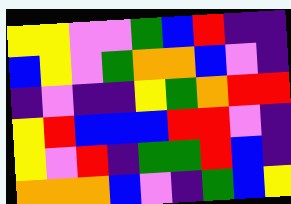[["yellow", "yellow", "violet", "violet", "green", "blue", "red", "indigo", "indigo"], ["blue", "yellow", "violet", "green", "orange", "orange", "blue", "violet", "indigo"], ["indigo", "violet", "indigo", "indigo", "yellow", "green", "orange", "red", "red"], ["yellow", "red", "blue", "blue", "blue", "red", "red", "violet", "indigo"], ["yellow", "violet", "red", "indigo", "green", "green", "red", "blue", "indigo"], ["orange", "orange", "orange", "blue", "violet", "indigo", "green", "blue", "yellow"]]